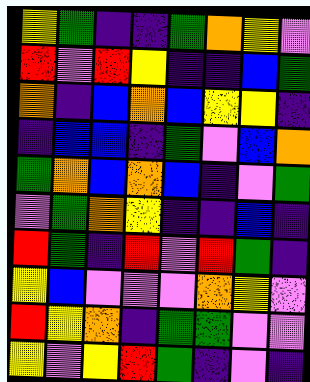[["yellow", "green", "indigo", "indigo", "green", "orange", "yellow", "violet"], ["red", "violet", "red", "yellow", "indigo", "indigo", "blue", "green"], ["orange", "indigo", "blue", "orange", "blue", "yellow", "yellow", "indigo"], ["indigo", "blue", "blue", "indigo", "green", "violet", "blue", "orange"], ["green", "orange", "blue", "orange", "blue", "indigo", "violet", "green"], ["violet", "green", "orange", "yellow", "indigo", "indigo", "blue", "indigo"], ["red", "green", "indigo", "red", "violet", "red", "green", "indigo"], ["yellow", "blue", "violet", "violet", "violet", "orange", "yellow", "violet"], ["red", "yellow", "orange", "indigo", "green", "green", "violet", "violet"], ["yellow", "violet", "yellow", "red", "green", "indigo", "violet", "indigo"]]